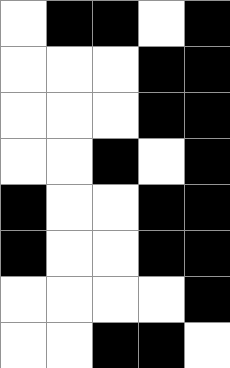[["white", "black", "black", "white", "black"], ["white", "white", "white", "black", "black"], ["white", "white", "white", "black", "black"], ["white", "white", "black", "white", "black"], ["black", "white", "white", "black", "black"], ["black", "white", "white", "black", "black"], ["white", "white", "white", "white", "black"], ["white", "white", "black", "black", "white"]]